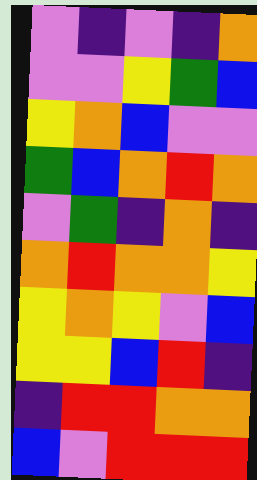[["violet", "indigo", "violet", "indigo", "orange"], ["violet", "violet", "yellow", "green", "blue"], ["yellow", "orange", "blue", "violet", "violet"], ["green", "blue", "orange", "red", "orange"], ["violet", "green", "indigo", "orange", "indigo"], ["orange", "red", "orange", "orange", "yellow"], ["yellow", "orange", "yellow", "violet", "blue"], ["yellow", "yellow", "blue", "red", "indigo"], ["indigo", "red", "red", "orange", "orange"], ["blue", "violet", "red", "red", "red"]]